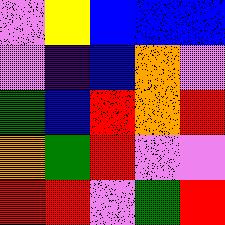[["violet", "yellow", "blue", "blue", "blue"], ["violet", "indigo", "blue", "orange", "violet"], ["green", "blue", "red", "orange", "red"], ["orange", "green", "red", "violet", "violet"], ["red", "red", "violet", "green", "red"]]